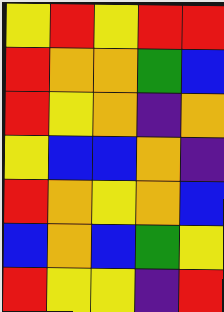[["yellow", "red", "yellow", "red", "red"], ["red", "orange", "orange", "green", "blue"], ["red", "yellow", "orange", "indigo", "orange"], ["yellow", "blue", "blue", "orange", "indigo"], ["red", "orange", "yellow", "orange", "blue"], ["blue", "orange", "blue", "green", "yellow"], ["red", "yellow", "yellow", "indigo", "red"]]